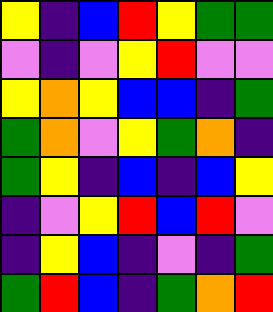[["yellow", "indigo", "blue", "red", "yellow", "green", "green"], ["violet", "indigo", "violet", "yellow", "red", "violet", "violet"], ["yellow", "orange", "yellow", "blue", "blue", "indigo", "green"], ["green", "orange", "violet", "yellow", "green", "orange", "indigo"], ["green", "yellow", "indigo", "blue", "indigo", "blue", "yellow"], ["indigo", "violet", "yellow", "red", "blue", "red", "violet"], ["indigo", "yellow", "blue", "indigo", "violet", "indigo", "green"], ["green", "red", "blue", "indigo", "green", "orange", "red"]]